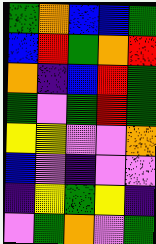[["green", "orange", "blue", "blue", "green"], ["blue", "red", "green", "orange", "red"], ["orange", "indigo", "blue", "red", "green"], ["green", "violet", "green", "red", "green"], ["yellow", "yellow", "violet", "violet", "orange"], ["blue", "violet", "indigo", "violet", "violet"], ["indigo", "yellow", "green", "yellow", "indigo"], ["violet", "green", "orange", "violet", "green"]]